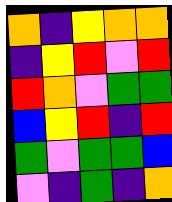[["orange", "indigo", "yellow", "orange", "orange"], ["indigo", "yellow", "red", "violet", "red"], ["red", "orange", "violet", "green", "green"], ["blue", "yellow", "red", "indigo", "red"], ["green", "violet", "green", "green", "blue"], ["violet", "indigo", "green", "indigo", "orange"]]